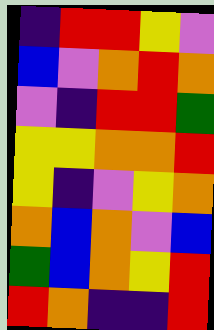[["indigo", "red", "red", "yellow", "violet"], ["blue", "violet", "orange", "red", "orange"], ["violet", "indigo", "red", "red", "green"], ["yellow", "yellow", "orange", "orange", "red"], ["yellow", "indigo", "violet", "yellow", "orange"], ["orange", "blue", "orange", "violet", "blue"], ["green", "blue", "orange", "yellow", "red"], ["red", "orange", "indigo", "indigo", "red"]]